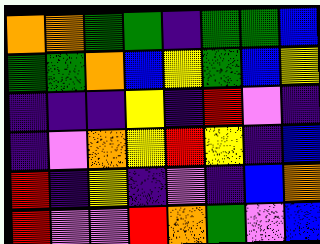[["orange", "orange", "green", "green", "indigo", "green", "green", "blue"], ["green", "green", "orange", "blue", "yellow", "green", "blue", "yellow"], ["indigo", "indigo", "indigo", "yellow", "indigo", "red", "violet", "indigo"], ["indigo", "violet", "orange", "yellow", "red", "yellow", "indigo", "blue"], ["red", "indigo", "yellow", "indigo", "violet", "indigo", "blue", "orange"], ["red", "violet", "violet", "red", "orange", "green", "violet", "blue"]]